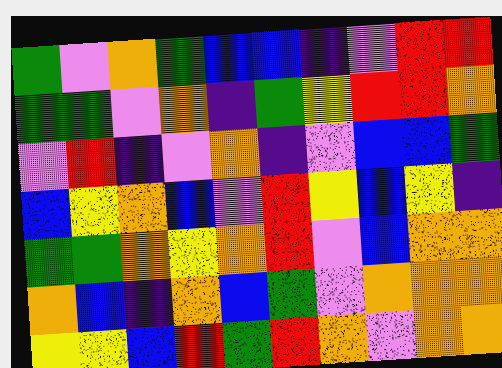[["green", "violet", "orange", "green", "blue", "blue", "indigo", "violet", "red", "red"], ["green", "green", "violet", "orange", "indigo", "green", "yellow", "red", "red", "orange"], ["violet", "red", "indigo", "violet", "orange", "indigo", "violet", "blue", "blue", "green"], ["blue", "yellow", "orange", "blue", "violet", "red", "yellow", "blue", "yellow", "indigo"], ["green", "green", "orange", "yellow", "orange", "red", "violet", "blue", "orange", "orange"], ["orange", "blue", "indigo", "orange", "blue", "green", "violet", "orange", "orange", "orange"], ["yellow", "yellow", "blue", "red", "green", "red", "orange", "violet", "orange", "orange"]]